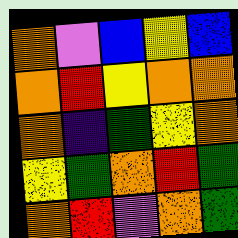[["orange", "violet", "blue", "yellow", "blue"], ["orange", "red", "yellow", "orange", "orange"], ["orange", "indigo", "green", "yellow", "orange"], ["yellow", "green", "orange", "red", "green"], ["orange", "red", "violet", "orange", "green"]]